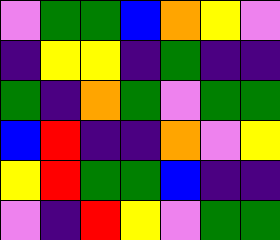[["violet", "green", "green", "blue", "orange", "yellow", "violet"], ["indigo", "yellow", "yellow", "indigo", "green", "indigo", "indigo"], ["green", "indigo", "orange", "green", "violet", "green", "green"], ["blue", "red", "indigo", "indigo", "orange", "violet", "yellow"], ["yellow", "red", "green", "green", "blue", "indigo", "indigo"], ["violet", "indigo", "red", "yellow", "violet", "green", "green"]]